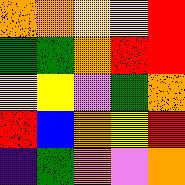[["orange", "orange", "yellow", "yellow", "red"], ["green", "green", "orange", "red", "red"], ["yellow", "yellow", "violet", "green", "orange"], ["red", "blue", "orange", "yellow", "red"], ["indigo", "green", "orange", "violet", "orange"]]